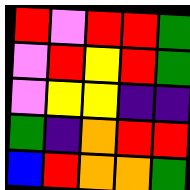[["red", "violet", "red", "red", "green"], ["violet", "red", "yellow", "red", "green"], ["violet", "yellow", "yellow", "indigo", "indigo"], ["green", "indigo", "orange", "red", "red"], ["blue", "red", "orange", "orange", "green"]]